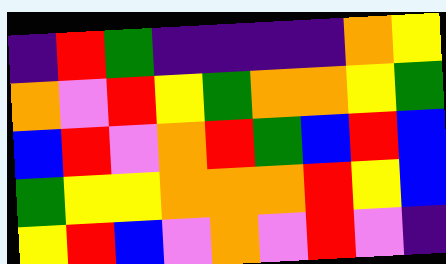[["indigo", "red", "green", "indigo", "indigo", "indigo", "indigo", "orange", "yellow"], ["orange", "violet", "red", "yellow", "green", "orange", "orange", "yellow", "green"], ["blue", "red", "violet", "orange", "red", "green", "blue", "red", "blue"], ["green", "yellow", "yellow", "orange", "orange", "orange", "red", "yellow", "blue"], ["yellow", "red", "blue", "violet", "orange", "violet", "red", "violet", "indigo"]]